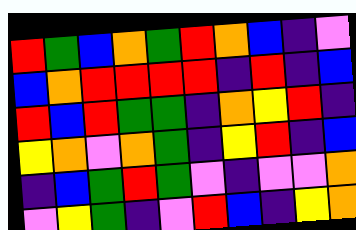[["red", "green", "blue", "orange", "green", "red", "orange", "blue", "indigo", "violet"], ["blue", "orange", "red", "red", "red", "red", "indigo", "red", "indigo", "blue"], ["red", "blue", "red", "green", "green", "indigo", "orange", "yellow", "red", "indigo"], ["yellow", "orange", "violet", "orange", "green", "indigo", "yellow", "red", "indigo", "blue"], ["indigo", "blue", "green", "red", "green", "violet", "indigo", "violet", "violet", "orange"], ["violet", "yellow", "green", "indigo", "violet", "red", "blue", "indigo", "yellow", "orange"]]